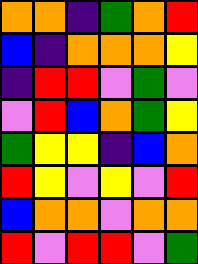[["orange", "orange", "indigo", "green", "orange", "red"], ["blue", "indigo", "orange", "orange", "orange", "yellow"], ["indigo", "red", "red", "violet", "green", "violet"], ["violet", "red", "blue", "orange", "green", "yellow"], ["green", "yellow", "yellow", "indigo", "blue", "orange"], ["red", "yellow", "violet", "yellow", "violet", "red"], ["blue", "orange", "orange", "violet", "orange", "orange"], ["red", "violet", "red", "red", "violet", "green"]]